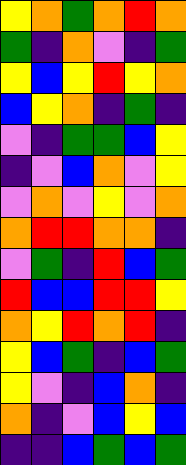[["yellow", "orange", "green", "orange", "red", "orange"], ["green", "indigo", "orange", "violet", "indigo", "green"], ["yellow", "blue", "yellow", "red", "yellow", "orange"], ["blue", "yellow", "orange", "indigo", "green", "indigo"], ["violet", "indigo", "green", "green", "blue", "yellow"], ["indigo", "violet", "blue", "orange", "violet", "yellow"], ["violet", "orange", "violet", "yellow", "violet", "orange"], ["orange", "red", "red", "orange", "orange", "indigo"], ["violet", "green", "indigo", "red", "blue", "green"], ["red", "blue", "blue", "red", "red", "yellow"], ["orange", "yellow", "red", "orange", "red", "indigo"], ["yellow", "blue", "green", "indigo", "blue", "green"], ["yellow", "violet", "indigo", "blue", "orange", "indigo"], ["orange", "indigo", "violet", "blue", "yellow", "blue"], ["indigo", "indigo", "blue", "green", "blue", "green"]]